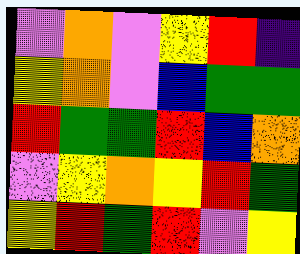[["violet", "orange", "violet", "yellow", "red", "indigo"], ["yellow", "orange", "violet", "blue", "green", "green"], ["red", "green", "green", "red", "blue", "orange"], ["violet", "yellow", "orange", "yellow", "red", "green"], ["yellow", "red", "green", "red", "violet", "yellow"]]